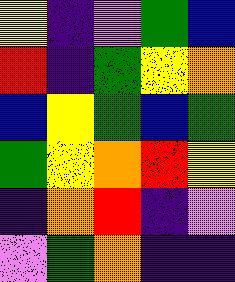[["yellow", "indigo", "violet", "green", "blue"], ["red", "indigo", "green", "yellow", "orange"], ["blue", "yellow", "green", "blue", "green"], ["green", "yellow", "orange", "red", "yellow"], ["indigo", "orange", "red", "indigo", "violet"], ["violet", "green", "orange", "indigo", "indigo"]]